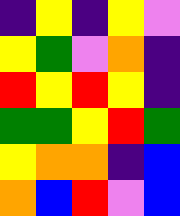[["indigo", "yellow", "indigo", "yellow", "violet"], ["yellow", "green", "violet", "orange", "indigo"], ["red", "yellow", "red", "yellow", "indigo"], ["green", "green", "yellow", "red", "green"], ["yellow", "orange", "orange", "indigo", "blue"], ["orange", "blue", "red", "violet", "blue"]]